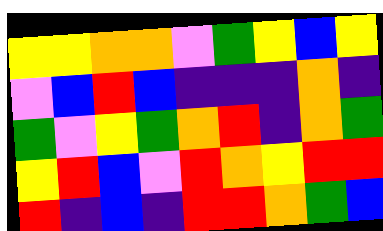[["yellow", "yellow", "orange", "orange", "violet", "green", "yellow", "blue", "yellow"], ["violet", "blue", "red", "blue", "indigo", "indigo", "indigo", "orange", "indigo"], ["green", "violet", "yellow", "green", "orange", "red", "indigo", "orange", "green"], ["yellow", "red", "blue", "violet", "red", "orange", "yellow", "red", "red"], ["red", "indigo", "blue", "indigo", "red", "red", "orange", "green", "blue"]]